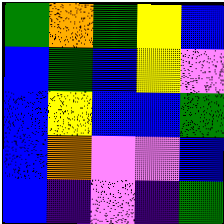[["green", "orange", "green", "yellow", "blue"], ["blue", "green", "blue", "yellow", "violet"], ["blue", "yellow", "blue", "blue", "green"], ["blue", "orange", "violet", "violet", "blue"], ["blue", "indigo", "violet", "indigo", "green"]]